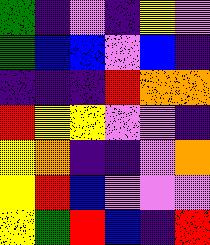[["green", "indigo", "violet", "indigo", "yellow", "violet"], ["green", "blue", "blue", "violet", "blue", "indigo"], ["indigo", "indigo", "indigo", "red", "orange", "orange"], ["red", "yellow", "yellow", "violet", "violet", "indigo"], ["yellow", "orange", "indigo", "indigo", "violet", "orange"], ["yellow", "red", "blue", "violet", "violet", "violet"], ["yellow", "green", "red", "blue", "indigo", "red"]]